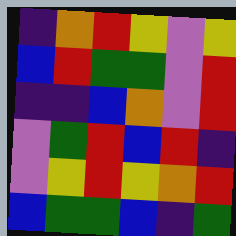[["indigo", "orange", "red", "yellow", "violet", "yellow"], ["blue", "red", "green", "green", "violet", "red"], ["indigo", "indigo", "blue", "orange", "violet", "red"], ["violet", "green", "red", "blue", "red", "indigo"], ["violet", "yellow", "red", "yellow", "orange", "red"], ["blue", "green", "green", "blue", "indigo", "green"]]